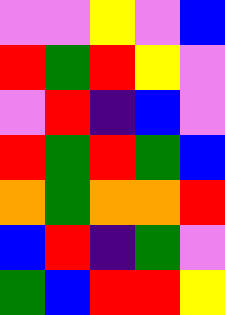[["violet", "violet", "yellow", "violet", "blue"], ["red", "green", "red", "yellow", "violet"], ["violet", "red", "indigo", "blue", "violet"], ["red", "green", "red", "green", "blue"], ["orange", "green", "orange", "orange", "red"], ["blue", "red", "indigo", "green", "violet"], ["green", "blue", "red", "red", "yellow"]]